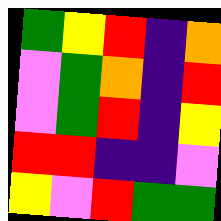[["green", "yellow", "red", "indigo", "orange"], ["violet", "green", "orange", "indigo", "red"], ["violet", "green", "red", "indigo", "yellow"], ["red", "red", "indigo", "indigo", "violet"], ["yellow", "violet", "red", "green", "green"]]